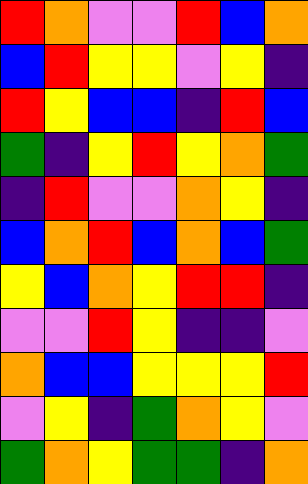[["red", "orange", "violet", "violet", "red", "blue", "orange"], ["blue", "red", "yellow", "yellow", "violet", "yellow", "indigo"], ["red", "yellow", "blue", "blue", "indigo", "red", "blue"], ["green", "indigo", "yellow", "red", "yellow", "orange", "green"], ["indigo", "red", "violet", "violet", "orange", "yellow", "indigo"], ["blue", "orange", "red", "blue", "orange", "blue", "green"], ["yellow", "blue", "orange", "yellow", "red", "red", "indigo"], ["violet", "violet", "red", "yellow", "indigo", "indigo", "violet"], ["orange", "blue", "blue", "yellow", "yellow", "yellow", "red"], ["violet", "yellow", "indigo", "green", "orange", "yellow", "violet"], ["green", "orange", "yellow", "green", "green", "indigo", "orange"]]